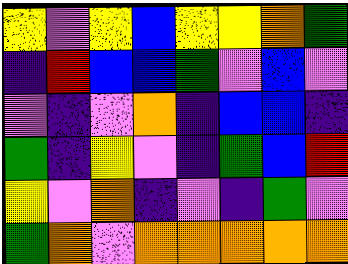[["yellow", "violet", "yellow", "blue", "yellow", "yellow", "orange", "green"], ["indigo", "red", "blue", "blue", "green", "violet", "blue", "violet"], ["violet", "indigo", "violet", "orange", "indigo", "blue", "blue", "indigo"], ["green", "indigo", "yellow", "violet", "indigo", "green", "blue", "red"], ["yellow", "violet", "orange", "indigo", "violet", "indigo", "green", "violet"], ["green", "orange", "violet", "orange", "orange", "orange", "orange", "orange"]]